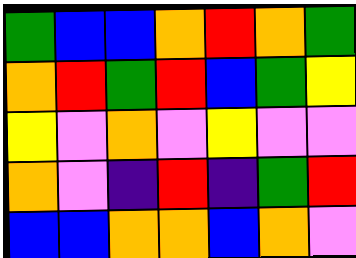[["green", "blue", "blue", "orange", "red", "orange", "green"], ["orange", "red", "green", "red", "blue", "green", "yellow"], ["yellow", "violet", "orange", "violet", "yellow", "violet", "violet"], ["orange", "violet", "indigo", "red", "indigo", "green", "red"], ["blue", "blue", "orange", "orange", "blue", "orange", "violet"]]